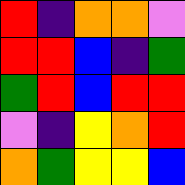[["red", "indigo", "orange", "orange", "violet"], ["red", "red", "blue", "indigo", "green"], ["green", "red", "blue", "red", "red"], ["violet", "indigo", "yellow", "orange", "red"], ["orange", "green", "yellow", "yellow", "blue"]]